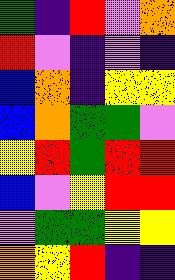[["green", "indigo", "red", "violet", "orange"], ["red", "violet", "indigo", "violet", "indigo"], ["blue", "orange", "indigo", "yellow", "yellow"], ["blue", "orange", "green", "green", "violet"], ["yellow", "red", "green", "red", "red"], ["blue", "violet", "yellow", "red", "red"], ["violet", "green", "green", "yellow", "yellow"], ["orange", "yellow", "red", "indigo", "indigo"]]